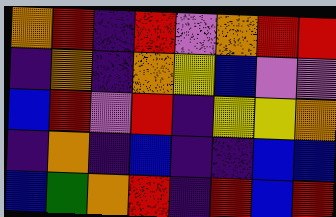[["orange", "red", "indigo", "red", "violet", "orange", "red", "red"], ["indigo", "orange", "indigo", "orange", "yellow", "blue", "violet", "violet"], ["blue", "red", "violet", "red", "indigo", "yellow", "yellow", "orange"], ["indigo", "orange", "indigo", "blue", "indigo", "indigo", "blue", "blue"], ["blue", "green", "orange", "red", "indigo", "red", "blue", "red"]]